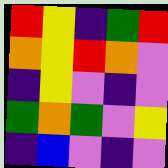[["red", "yellow", "indigo", "green", "red"], ["orange", "yellow", "red", "orange", "violet"], ["indigo", "yellow", "violet", "indigo", "violet"], ["green", "orange", "green", "violet", "yellow"], ["indigo", "blue", "violet", "indigo", "violet"]]